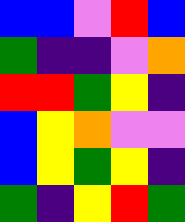[["blue", "blue", "violet", "red", "blue"], ["green", "indigo", "indigo", "violet", "orange"], ["red", "red", "green", "yellow", "indigo"], ["blue", "yellow", "orange", "violet", "violet"], ["blue", "yellow", "green", "yellow", "indigo"], ["green", "indigo", "yellow", "red", "green"]]